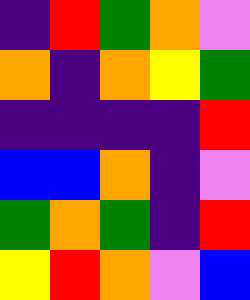[["indigo", "red", "green", "orange", "violet"], ["orange", "indigo", "orange", "yellow", "green"], ["indigo", "indigo", "indigo", "indigo", "red"], ["blue", "blue", "orange", "indigo", "violet"], ["green", "orange", "green", "indigo", "red"], ["yellow", "red", "orange", "violet", "blue"]]